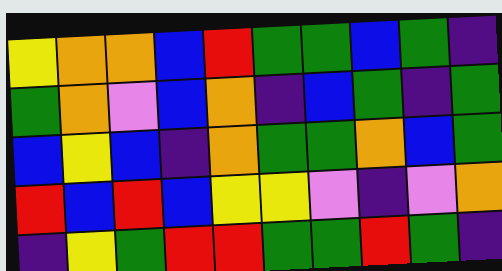[["yellow", "orange", "orange", "blue", "red", "green", "green", "blue", "green", "indigo"], ["green", "orange", "violet", "blue", "orange", "indigo", "blue", "green", "indigo", "green"], ["blue", "yellow", "blue", "indigo", "orange", "green", "green", "orange", "blue", "green"], ["red", "blue", "red", "blue", "yellow", "yellow", "violet", "indigo", "violet", "orange"], ["indigo", "yellow", "green", "red", "red", "green", "green", "red", "green", "indigo"]]